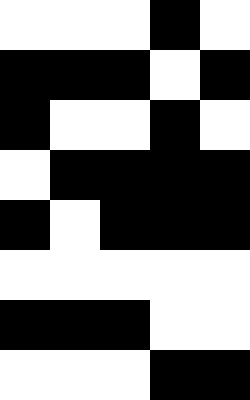[["white", "white", "white", "black", "white"], ["black", "black", "black", "white", "black"], ["black", "white", "white", "black", "white"], ["white", "black", "black", "black", "black"], ["black", "white", "black", "black", "black"], ["white", "white", "white", "white", "white"], ["black", "black", "black", "white", "white"], ["white", "white", "white", "black", "black"]]